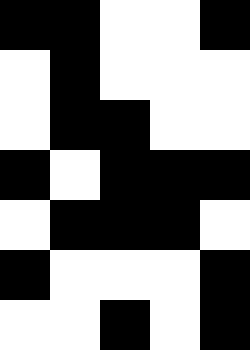[["black", "black", "white", "white", "black"], ["white", "black", "white", "white", "white"], ["white", "black", "black", "white", "white"], ["black", "white", "black", "black", "black"], ["white", "black", "black", "black", "white"], ["black", "white", "white", "white", "black"], ["white", "white", "black", "white", "black"]]